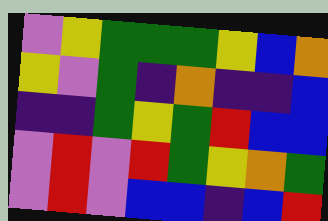[["violet", "yellow", "green", "green", "green", "yellow", "blue", "orange"], ["yellow", "violet", "green", "indigo", "orange", "indigo", "indigo", "blue"], ["indigo", "indigo", "green", "yellow", "green", "red", "blue", "blue"], ["violet", "red", "violet", "red", "green", "yellow", "orange", "green"], ["violet", "red", "violet", "blue", "blue", "indigo", "blue", "red"]]